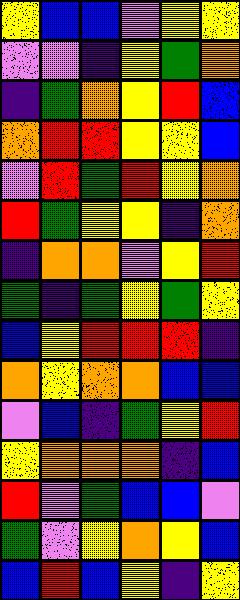[["yellow", "blue", "blue", "violet", "yellow", "yellow"], ["violet", "violet", "indigo", "yellow", "green", "orange"], ["indigo", "green", "orange", "yellow", "red", "blue"], ["orange", "red", "red", "yellow", "yellow", "blue"], ["violet", "red", "green", "red", "yellow", "orange"], ["red", "green", "yellow", "yellow", "indigo", "orange"], ["indigo", "orange", "orange", "violet", "yellow", "red"], ["green", "indigo", "green", "yellow", "green", "yellow"], ["blue", "yellow", "red", "red", "red", "indigo"], ["orange", "yellow", "orange", "orange", "blue", "blue"], ["violet", "blue", "indigo", "green", "yellow", "red"], ["yellow", "orange", "orange", "orange", "indigo", "blue"], ["red", "violet", "green", "blue", "blue", "violet"], ["green", "violet", "yellow", "orange", "yellow", "blue"], ["blue", "red", "blue", "yellow", "indigo", "yellow"]]